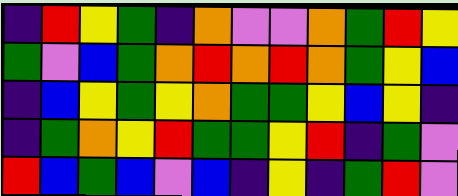[["indigo", "red", "yellow", "green", "indigo", "orange", "violet", "violet", "orange", "green", "red", "yellow"], ["green", "violet", "blue", "green", "orange", "red", "orange", "red", "orange", "green", "yellow", "blue"], ["indigo", "blue", "yellow", "green", "yellow", "orange", "green", "green", "yellow", "blue", "yellow", "indigo"], ["indigo", "green", "orange", "yellow", "red", "green", "green", "yellow", "red", "indigo", "green", "violet"], ["red", "blue", "green", "blue", "violet", "blue", "indigo", "yellow", "indigo", "green", "red", "violet"]]